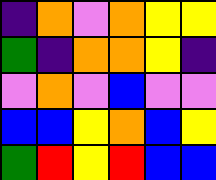[["indigo", "orange", "violet", "orange", "yellow", "yellow"], ["green", "indigo", "orange", "orange", "yellow", "indigo"], ["violet", "orange", "violet", "blue", "violet", "violet"], ["blue", "blue", "yellow", "orange", "blue", "yellow"], ["green", "red", "yellow", "red", "blue", "blue"]]